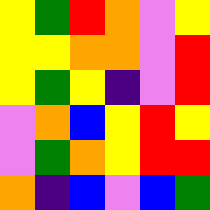[["yellow", "green", "red", "orange", "violet", "yellow"], ["yellow", "yellow", "orange", "orange", "violet", "red"], ["yellow", "green", "yellow", "indigo", "violet", "red"], ["violet", "orange", "blue", "yellow", "red", "yellow"], ["violet", "green", "orange", "yellow", "red", "red"], ["orange", "indigo", "blue", "violet", "blue", "green"]]